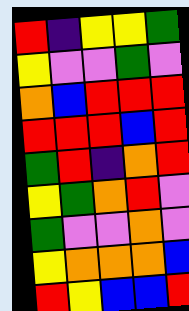[["red", "indigo", "yellow", "yellow", "green"], ["yellow", "violet", "violet", "green", "violet"], ["orange", "blue", "red", "red", "red"], ["red", "red", "red", "blue", "red"], ["green", "red", "indigo", "orange", "red"], ["yellow", "green", "orange", "red", "violet"], ["green", "violet", "violet", "orange", "violet"], ["yellow", "orange", "orange", "orange", "blue"], ["red", "yellow", "blue", "blue", "red"]]